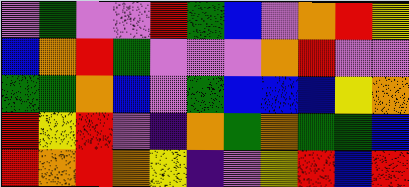[["violet", "green", "violet", "violet", "red", "green", "blue", "violet", "orange", "red", "yellow"], ["blue", "orange", "red", "green", "violet", "violet", "violet", "orange", "red", "violet", "violet"], ["green", "green", "orange", "blue", "violet", "green", "blue", "blue", "blue", "yellow", "orange"], ["red", "yellow", "red", "violet", "indigo", "orange", "green", "orange", "green", "green", "blue"], ["red", "orange", "red", "orange", "yellow", "indigo", "violet", "yellow", "red", "blue", "red"]]